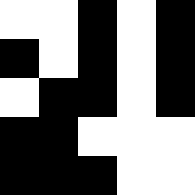[["white", "white", "black", "white", "black"], ["black", "white", "black", "white", "black"], ["white", "black", "black", "white", "black"], ["black", "black", "white", "white", "white"], ["black", "black", "black", "white", "white"]]